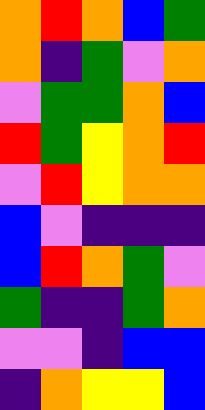[["orange", "red", "orange", "blue", "green"], ["orange", "indigo", "green", "violet", "orange"], ["violet", "green", "green", "orange", "blue"], ["red", "green", "yellow", "orange", "red"], ["violet", "red", "yellow", "orange", "orange"], ["blue", "violet", "indigo", "indigo", "indigo"], ["blue", "red", "orange", "green", "violet"], ["green", "indigo", "indigo", "green", "orange"], ["violet", "violet", "indigo", "blue", "blue"], ["indigo", "orange", "yellow", "yellow", "blue"]]